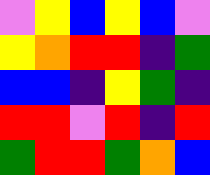[["violet", "yellow", "blue", "yellow", "blue", "violet"], ["yellow", "orange", "red", "red", "indigo", "green"], ["blue", "blue", "indigo", "yellow", "green", "indigo"], ["red", "red", "violet", "red", "indigo", "red"], ["green", "red", "red", "green", "orange", "blue"]]